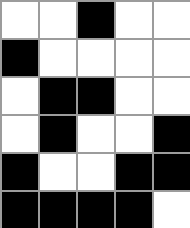[["white", "white", "black", "white", "white"], ["black", "white", "white", "white", "white"], ["white", "black", "black", "white", "white"], ["white", "black", "white", "white", "black"], ["black", "white", "white", "black", "black"], ["black", "black", "black", "black", "white"]]